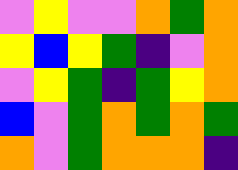[["violet", "yellow", "violet", "violet", "orange", "green", "orange"], ["yellow", "blue", "yellow", "green", "indigo", "violet", "orange"], ["violet", "yellow", "green", "indigo", "green", "yellow", "orange"], ["blue", "violet", "green", "orange", "green", "orange", "green"], ["orange", "violet", "green", "orange", "orange", "orange", "indigo"]]